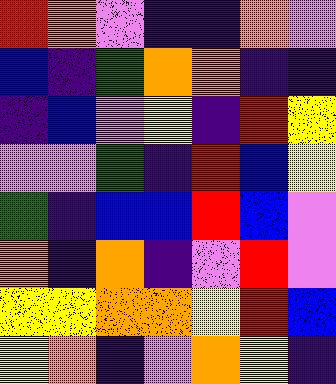[["red", "orange", "violet", "indigo", "indigo", "orange", "violet"], ["blue", "indigo", "green", "orange", "orange", "indigo", "indigo"], ["indigo", "blue", "violet", "yellow", "indigo", "red", "yellow"], ["violet", "violet", "green", "indigo", "red", "blue", "yellow"], ["green", "indigo", "blue", "blue", "red", "blue", "violet"], ["orange", "indigo", "orange", "indigo", "violet", "red", "violet"], ["yellow", "yellow", "orange", "orange", "yellow", "red", "blue"], ["yellow", "orange", "indigo", "violet", "orange", "yellow", "indigo"]]